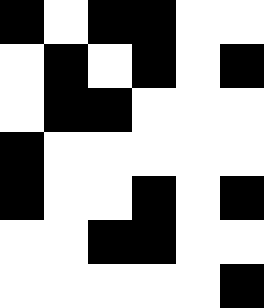[["black", "white", "black", "black", "white", "white"], ["white", "black", "white", "black", "white", "black"], ["white", "black", "black", "white", "white", "white"], ["black", "white", "white", "white", "white", "white"], ["black", "white", "white", "black", "white", "black"], ["white", "white", "black", "black", "white", "white"], ["white", "white", "white", "white", "white", "black"]]